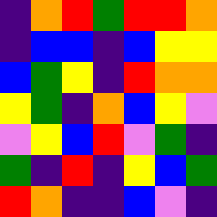[["indigo", "orange", "red", "green", "red", "red", "orange"], ["indigo", "blue", "blue", "indigo", "blue", "yellow", "yellow"], ["blue", "green", "yellow", "indigo", "red", "orange", "orange"], ["yellow", "green", "indigo", "orange", "blue", "yellow", "violet"], ["violet", "yellow", "blue", "red", "violet", "green", "indigo"], ["green", "indigo", "red", "indigo", "yellow", "blue", "green"], ["red", "orange", "indigo", "indigo", "blue", "violet", "indigo"]]